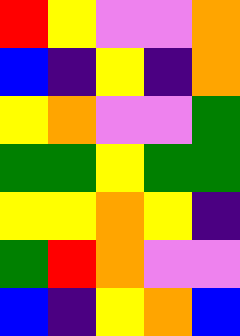[["red", "yellow", "violet", "violet", "orange"], ["blue", "indigo", "yellow", "indigo", "orange"], ["yellow", "orange", "violet", "violet", "green"], ["green", "green", "yellow", "green", "green"], ["yellow", "yellow", "orange", "yellow", "indigo"], ["green", "red", "orange", "violet", "violet"], ["blue", "indigo", "yellow", "orange", "blue"]]